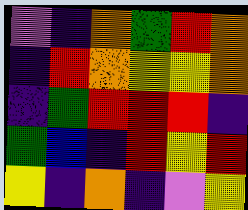[["violet", "indigo", "orange", "green", "red", "orange"], ["indigo", "red", "orange", "yellow", "yellow", "orange"], ["indigo", "green", "red", "red", "red", "indigo"], ["green", "blue", "indigo", "red", "yellow", "red"], ["yellow", "indigo", "orange", "indigo", "violet", "yellow"]]